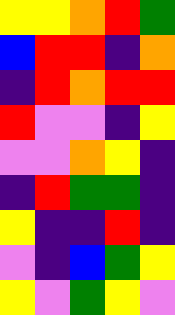[["yellow", "yellow", "orange", "red", "green"], ["blue", "red", "red", "indigo", "orange"], ["indigo", "red", "orange", "red", "red"], ["red", "violet", "violet", "indigo", "yellow"], ["violet", "violet", "orange", "yellow", "indigo"], ["indigo", "red", "green", "green", "indigo"], ["yellow", "indigo", "indigo", "red", "indigo"], ["violet", "indigo", "blue", "green", "yellow"], ["yellow", "violet", "green", "yellow", "violet"]]